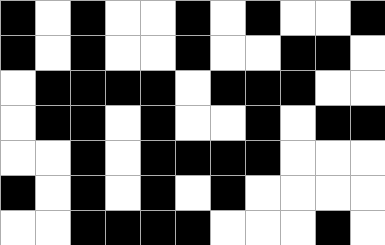[["black", "white", "black", "white", "white", "black", "white", "black", "white", "white", "black"], ["black", "white", "black", "white", "white", "black", "white", "white", "black", "black", "white"], ["white", "black", "black", "black", "black", "white", "black", "black", "black", "white", "white"], ["white", "black", "black", "white", "black", "white", "white", "black", "white", "black", "black"], ["white", "white", "black", "white", "black", "black", "black", "black", "white", "white", "white"], ["black", "white", "black", "white", "black", "white", "black", "white", "white", "white", "white"], ["white", "white", "black", "black", "black", "black", "white", "white", "white", "black", "white"]]